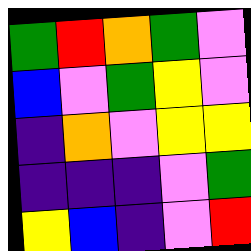[["green", "red", "orange", "green", "violet"], ["blue", "violet", "green", "yellow", "violet"], ["indigo", "orange", "violet", "yellow", "yellow"], ["indigo", "indigo", "indigo", "violet", "green"], ["yellow", "blue", "indigo", "violet", "red"]]